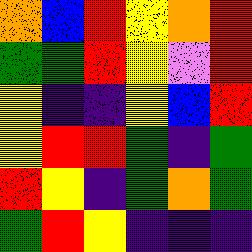[["orange", "blue", "red", "yellow", "orange", "red"], ["green", "green", "red", "yellow", "violet", "red"], ["yellow", "indigo", "indigo", "yellow", "blue", "red"], ["yellow", "red", "red", "green", "indigo", "green"], ["red", "yellow", "indigo", "green", "orange", "green"], ["green", "red", "yellow", "indigo", "indigo", "indigo"]]